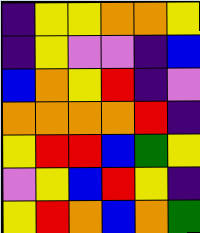[["indigo", "yellow", "yellow", "orange", "orange", "yellow"], ["indigo", "yellow", "violet", "violet", "indigo", "blue"], ["blue", "orange", "yellow", "red", "indigo", "violet"], ["orange", "orange", "orange", "orange", "red", "indigo"], ["yellow", "red", "red", "blue", "green", "yellow"], ["violet", "yellow", "blue", "red", "yellow", "indigo"], ["yellow", "red", "orange", "blue", "orange", "green"]]